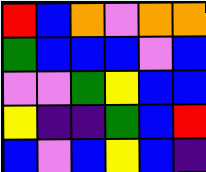[["red", "blue", "orange", "violet", "orange", "orange"], ["green", "blue", "blue", "blue", "violet", "blue"], ["violet", "violet", "green", "yellow", "blue", "blue"], ["yellow", "indigo", "indigo", "green", "blue", "red"], ["blue", "violet", "blue", "yellow", "blue", "indigo"]]